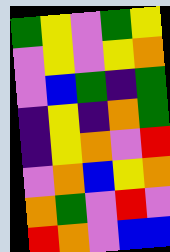[["green", "yellow", "violet", "green", "yellow"], ["violet", "yellow", "violet", "yellow", "orange"], ["violet", "blue", "green", "indigo", "green"], ["indigo", "yellow", "indigo", "orange", "green"], ["indigo", "yellow", "orange", "violet", "red"], ["violet", "orange", "blue", "yellow", "orange"], ["orange", "green", "violet", "red", "violet"], ["red", "orange", "violet", "blue", "blue"]]